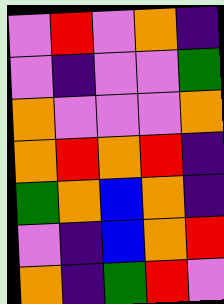[["violet", "red", "violet", "orange", "indigo"], ["violet", "indigo", "violet", "violet", "green"], ["orange", "violet", "violet", "violet", "orange"], ["orange", "red", "orange", "red", "indigo"], ["green", "orange", "blue", "orange", "indigo"], ["violet", "indigo", "blue", "orange", "red"], ["orange", "indigo", "green", "red", "violet"]]